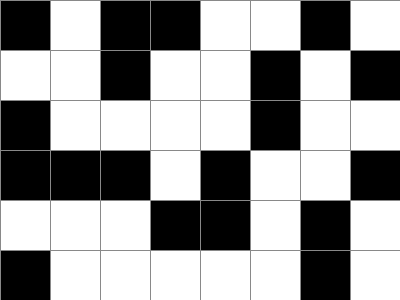[["black", "white", "black", "black", "white", "white", "black", "white"], ["white", "white", "black", "white", "white", "black", "white", "black"], ["black", "white", "white", "white", "white", "black", "white", "white"], ["black", "black", "black", "white", "black", "white", "white", "black"], ["white", "white", "white", "black", "black", "white", "black", "white"], ["black", "white", "white", "white", "white", "white", "black", "white"]]